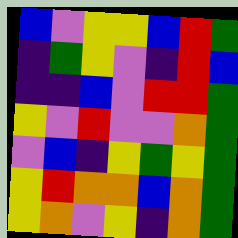[["blue", "violet", "yellow", "yellow", "blue", "red", "green"], ["indigo", "green", "yellow", "violet", "indigo", "red", "blue"], ["indigo", "indigo", "blue", "violet", "red", "red", "green"], ["yellow", "violet", "red", "violet", "violet", "orange", "green"], ["violet", "blue", "indigo", "yellow", "green", "yellow", "green"], ["yellow", "red", "orange", "orange", "blue", "orange", "green"], ["yellow", "orange", "violet", "yellow", "indigo", "orange", "green"]]